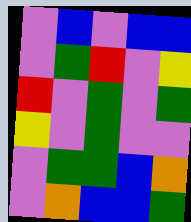[["violet", "blue", "violet", "blue", "blue"], ["violet", "green", "red", "violet", "yellow"], ["red", "violet", "green", "violet", "green"], ["yellow", "violet", "green", "violet", "violet"], ["violet", "green", "green", "blue", "orange"], ["violet", "orange", "blue", "blue", "green"]]